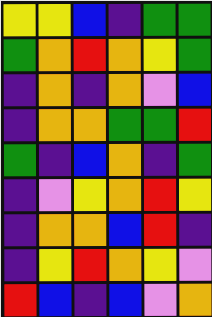[["yellow", "yellow", "blue", "indigo", "green", "green"], ["green", "orange", "red", "orange", "yellow", "green"], ["indigo", "orange", "indigo", "orange", "violet", "blue"], ["indigo", "orange", "orange", "green", "green", "red"], ["green", "indigo", "blue", "orange", "indigo", "green"], ["indigo", "violet", "yellow", "orange", "red", "yellow"], ["indigo", "orange", "orange", "blue", "red", "indigo"], ["indigo", "yellow", "red", "orange", "yellow", "violet"], ["red", "blue", "indigo", "blue", "violet", "orange"]]